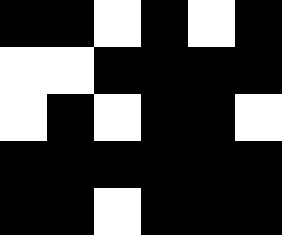[["black", "black", "white", "black", "white", "black"], ["white", "white", "black", "black", "black", "black"], ["white", "black", "white", "black", "black", "white"], ["black", "black", "black", "black", "black", "black"], ["black", "black", "white", "black", "black", "black"]]